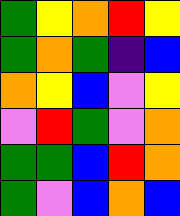[["green", "yellow", "orange", "red", "yellow"], ["green", "orange", "green", "indigo", "blue"], ["orange", "yellow", "blue", "violet", "yellow"], ["violet", "red", "green", "violet", "orange"], ["green", "green", "blue", "red", "orange"], ["green", "violet", "blue", "orange", "blue"]]